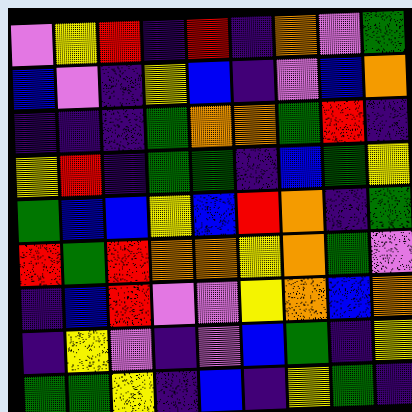[["violet", "yellow", "red", "indigo", "red", "indigo", "orange", "violet", "green"], ["blue", "violet", "indigo", "yellow", "blue", "indigo", "violet", "blue", "orange"], ["indigo", "indigo", "indigo", "green", "orange", "orange", "green", "red", "indigo"], ["yellow", "red", "indigo", "green", "green", "indigo", "blue", "green", "yellow"], ["green", "blue", "blue", "yellow", "blue", "red", "orange", "indigo", "green"], ["red", "green", "red", "orange", "orange", "yellow", "orange", "green", "violet"], ["indigo", "blue", "red", "violet", "violet", "yellow", "orange", "blue", "orange"], ["indigo", "yellow", "violet", "indigo", "violet", "blue", "green", "indigo", "yellow"], ["green", "green", "yellow", "indigo", "blue", "indigo", "yellow", "green", "indigo"]]